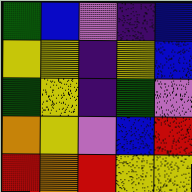[["green", "blue", "violet", "indigo", "blue"], ["yellow", "yellow", "indigo", "yellow", "blue"], ["green", "yellow", "indigo", "green", "violet"], ["orange", "yellow", "violet", "blue", "red"], ["red", "orange", "red", "yellow", "yellow"]]